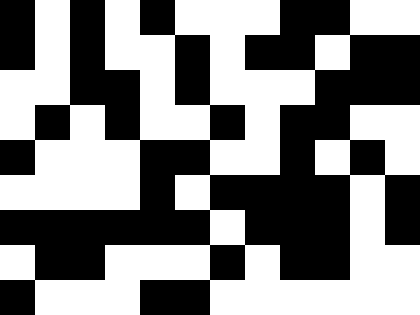[["black", "white", "black", "white", "black", "white", "white", "white", "black", "black", "white", "white"], ["black", "white", "black", "white", "white", "black", "white", "black", "black", "white", "black", "black"], ["white", "white", "black", "black", "white", "black", "white", "white", "white", "black", "black", "black"], ["white", "black", "white", "black", "white", "white", "black", "white", "black", "black", "white", "white"], ["black", "white", "white", "white", "black", "black", "white", "white", "black", "white", "black", "white"], ["white", "white", "white", "white", "black", "white", "black", "black", "black", "black", "white", "black"], ["black", "black", "black", "black", "black", "black", "white", "black", "black", "black", "white", "black"], ["white", "black", "black", "white", "white", "white", "black", "white", "black", "black", "white", "white"], ["black", "white", "white", "white", "black", "black", "white", "white", "white", "white", "white", "white"]]